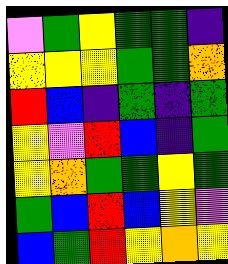[["violet", "green", "yellow", "green", "green", "indigo"], ["yellow", "yellow", "yellow", "green", "green", "orange"], ["red", "blue", "indigo", "green", "indigo", "green"], ["yellow", "violet", "red", "blue", "indigo", "green"], ["yellow", "orange", "green", "green", "yellow", "green"], ["green", "blue", "red", "blue", "yellow", "violet"], ["blue", "green", "red", "yellow", "orange", "yellow"]]